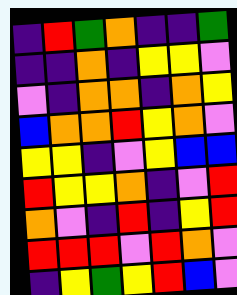[["indigo", "red", "green", "orange", "indigo", "indigo", "green"], ["indigo", "indigo", "orange", "indigo", "yellow", "yellow", "violet"], ["violet", "indigo", "orange", "orange", "indigo", "orange", "yellow"], ["blue", "orange", "orange", "red", "yellow", "orange", "violet"], ["yellow", "yellow", "indigo", "violet", "yellow", "blue", "blue"], ["red", "yellow", "yellow", "orange", "indigo", "violet", "red"], ["orange", "violet", "indigo", "red", "indigo", "yellow", "red"], ["red", "red", "red", "violet", "red", "orange", "violet"], ["indigo", "yellow", "green", "yellow", "red", "blue", "violet"]]